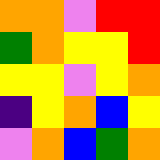[["orange", "orange", "violet", "red", "red"], ["green", "orange", "yellow", "yellow", "red"], ["yellow", "yellow", "violet", "yellow", "orange"], ["indigo", "yellow", "orange", "blue", "yellow"], ["violet", "orange", "blue", "green", "orange"]]